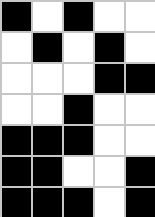[["black", "white", "black", "white", "white"], ["white", "black", "white", "black", "white"], ["white", "white", "white", "black", "black"], ["white", "white", "black", "white", "white"], ["black", "black", "black", "white", "white"], ["black", "black", "white", "white", "black"], ["black", "black", "black", "white", "black"]]